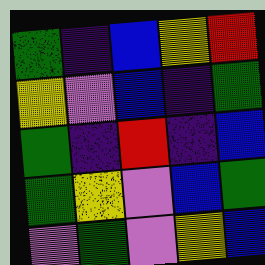[["green", "indigo", "blue", "yellow", "red"], ["yellow", "violet", "blue", "indigo", "green"], ["green", "indigo", "red", "indigo", "blue"], ["green", "yellow", "violet", "blue", "green"], ["violet", "green", "violet", "yellow", "blue"]]